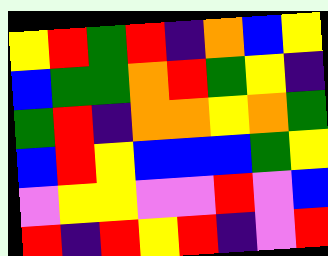[["yellow", "red", "green", "red", "indigo", "orange", "blue", "yellow"], ["blue", "green", "green", "orange", "red", "green", "yellow", "indigo"], ["green", "red", "indigo", "orange", "orange", "yellow", "orange", "green"], ["blue", "red", "yellow", "blue", "blue", "blue", "green", "yellow"], ["violet", "yellow", "yellow", "violet", "violet", "red", "violet", "blue"], ["red", "indigo", "red", "yellow", "red", "indigo", "violet", "red"]]